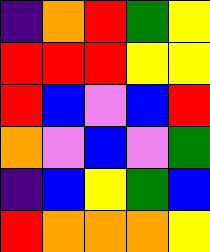[["indigo", "orange", "red", "green", "yellow"], ["red", "red", "red", "yellow", "yellow"], ["red", "blue", "violet", "blue", "red"], ["orange", "violet", "blue", "violet", "green"], ["indigo", "blue", "yellow", "green", "blue"], ["red", "orange", "orange", "orange", "yellow"]]